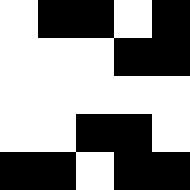[["white", "black", "black", "white", "black"], ["white", "white", "white", "black", "black"], ["white", "white", "white", "white", "white"], ["white", "white", "black", "black", "white"], ["black", "black", "white", "black", "black"]]